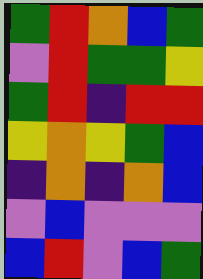[["green", "red", "orange", "blue", "green"], ["violet", "red", "green", "green", "yellow"], ["green", "red", "indigo", "red", "red"], ["yellow", "orange", "yellow", "green", "blue"], ["indigo", "orange", "indigo", "orange", "blue"], ["violet", "blue", "violet", "violet", "violet"], ["blue", "red", "violet", "blue", "green"]]